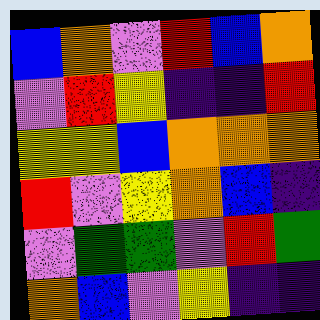[["blue", "orange", "violet", "red", "blue", "orange"], ["violet", "red", "yellow", "indigo", "indigo", "red"], ["yellow", "yellow", "blue", "orange", "orange", "orange"], ["red", "violet", "yellow", "orange", "blue", "indigo"], ["violet", "green", "green", "violet", "red", "green"], ["orange", "blue", "violet", "yellow", "indigo", "indigo"]]